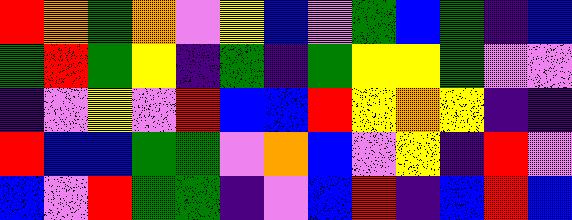[["red", "orange", "green", "orange", "violet", "yellow", "blue", "violet", "green", "blue", "green", "indigo", "blue"], ["green", "red", "green", "yellow", "indigo", "green", "indigo", "green", "yellow", "yellow", "green", "violet", "violet"], ["indigo", "violet", "yellow", "violet", "red", "blue", "blue", "red", "yellow", "orange", "yellow", "indigo", "indigo"], ["red", "blue", "blue", "green", "green", "violet", "orange", "blue", "violet", "yellow", "indigo", "red", "violet"], ["blue", "violet", "red", "green", "green", "indigo", "violet", "blue", "red", "indigo", "blue", "red", "blue"]]